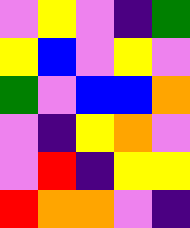[["violet", "yellow", "violet", "indigo", "green"], ["yellow", "blue", "violet", "yellow", "violet"], ["green", "violet", "blue", "blue", "orange"], ["violet", "indigo", "yellow", "orange", "violet"], ["violet", "red", "indigo", "yellow", "yellow"], ["red", "orange", "orange", "violet", "indigo"]]